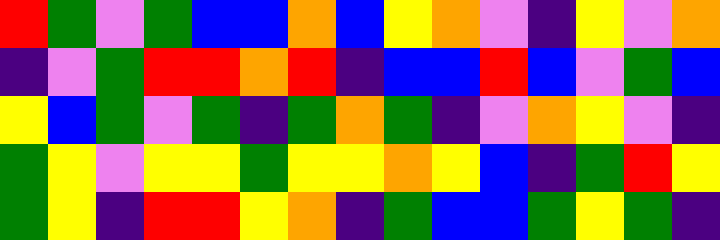[["red", "green", "violet", "green", "blue", "blue", "orange", "blue", "yellow", "orange", "violet", "indigo", "yellow", "violet", "orange"], ["indigo", "violet", "green", "red", "red", "orange", "red", "indigo", "blue", "blue", "red", "blue", "violet", "green", "blue"], ["yellow", "blue", "green", "violet", "green", "indigo", "green", "orange", "green", "indigo", "violet", "orange", "yellow", "violet", "indigo"], ["green", "yellow", "violet", "yellow", "yellow", "green", "yellow", "yellow", "orange", "yellow", "blue", "indigo", "green", "red", "yellow"], ["green", "yellow", "indigo", "red", "red", "yellow", "orange", "indigo", "green", "blue", "blue", "green", "yellow", "green", "indigo"]]